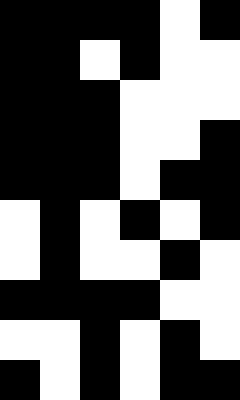[["black", "black", "black", "black", "white", "black"], ["black", "black", "white", "black", "white", "white"], ["black", "black", "black", "white", "white", "white"], ["black", "black", "black", "white", "white", "black"], ["black", "black", "black", "white", "black", "black"], ["white", "black", "white", "black", "white", "black"], ["white", "black", "white", "white", "black", "white"], ["black", "black", "black", "black", "white", "white"], ["white", "white", "black", "white", "black", "white"], ["black", "white", "black", "white", "black", "black"]]